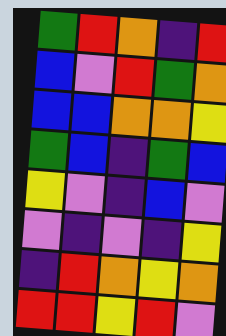[["green", "red", "orange", "indigo", "red"], ["blue", "violet", "red", "green", "orange"], ["blue", "blue", "orange", "orange", "yellow"], ["green", "blue", "indigo", "green", "blue"], ["yellow", "violet", "indigo", "blue", "violet"], ["violet", "indigo", "violet", "indigo", "yellow"], ["indigo", "red", "orange", "yellow", "orange"], ["red", "red", "yellow", "red", "violet"]]